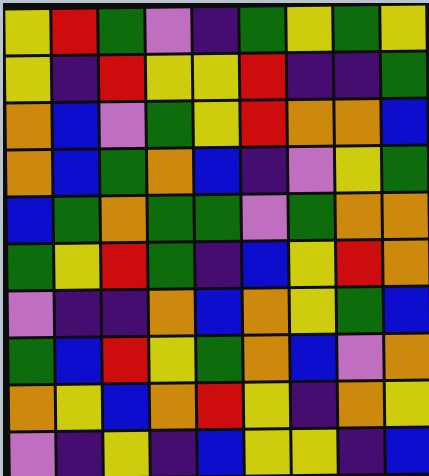[["yellow", "red", "green", "violet", "indigo", "green", "yellow", "green", "yellow"], ["yellow", "indigo", "red", "yellow", "yellow", "red", "indigo", "indigo", "green"], ["orange", "blue", "violet", "green", "yellow", "red", "orange", "orange", "blue"], ["orange", "blue", "green", "orange", "blue", "indigo", "violet", "yellow", "green"], ["blue", "green", "orange", "green", "green", "violet", "green", "orange", "orange"], ["green", "yellow", "red", "green", "indigo", "blue", "yellow", "red", "orange"], ["violet", "indigo", "indigo", "orange", "blue", "orange", "yellow", "green", "blue"], ["green", "blue", "red", "yellow", "green", "orange", "blue", "violet", "orange"], ["orange", "yellow", "blue", "orange", "red", "yellow", "indigo", "orange", "yellow"], ["violet", "indigo", "yellow", "indigo", "blue", "yellow", "yellow", "indigo", "blue"]]